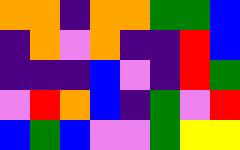[["orange", "orange", "indigo", "orange", "orange", "green", "green", "blue"], ["indigo", "orange", "violet", "orange", "indigo", "indigo", "red", "blue"], ["indigo", "indigo", "indigo", "blue", "violet", "indigo", "red", "green"], ["violet", "red", "orange", "blue", "indigo", "green", "violet", "red"], ["blue", "green", "blue", "violet", "violet", "green", "yellow", "yellow"]]